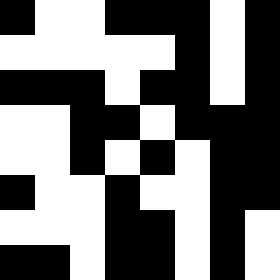[["black", "white", "white", "black", "black", "black", "white", "black"], ["white", "white", "white", "white", "white", "black", "white", "black"], ["black", "black", "black", "white", "black", "black", "white", "black"], ["white", "white", "black", "black", "white", "black", "black", "black"], ["white", "white", "black", "white", "black", "white", "black", "black"], ["black", "white", "white", "black", "white", "white", "black", "black"], ["white", "white", "white", "black", "black", "white", "black", "white"], ["black", "black", "white", "black", "black", "white", "black", "white"]]